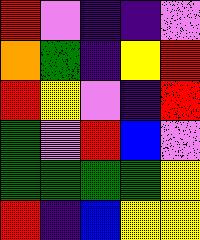[["red", "violet", "indigo", "indigo", "violet"], ["orange", "green", "indigo", "yellow", "red"], ["red", "yellow", "violet", "indigo", "red"], ["green", "violet", "red", "blue", "violet"], ["green", "green", "green", "green", "yellow"], ["red", "indigo", "blue", "yellow", "yellow"]]